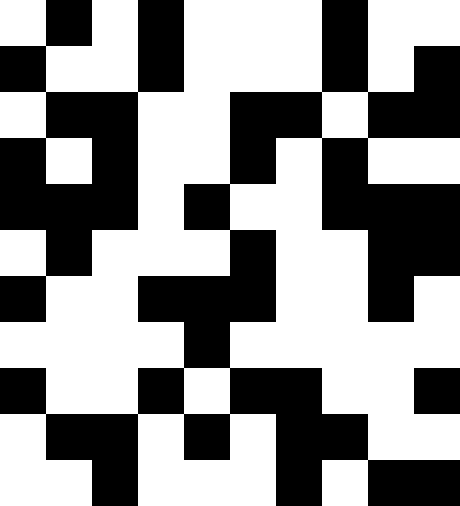[["white", "black", "white", "black", "white", "white", "white", "black", "white", "white"], ["black", "white", "white", "black", "white", "white", "white", "black", "white", "black"], ["white", "black", "black", "white", "white", "black", "black", "white", "black", "black"], ["black", "white", "black", "white", "white", "black", "white", "black", "white", "white"], ["black", "black", "black", "white", "black", "white", "white", "black", "black", "black"], ["white", "black", "white", "white", "white", "black", "white", "white", "black", "black"], ["black", "white", "white", "black", "black", "black", "white", "white", "black", "white"], ["white", "white", "white", "white", "black", "white", "white", "white", "white", "white"], ["black", "white", "white", "black", "white", "black", "black", "white", "white", "black"], ["white", "black", "black", "white", "black", "white", "black", "black", "white", "white"], ["white", "white", "black", "white", "white", "white", "black", "white", "black", "black"]]